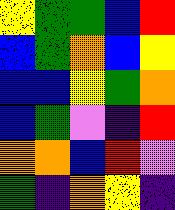[["yellow", "green", "green", "blue", "red"], ["blue", "green", "orange", "blue", "yellow"], ["blue", "blue", "yellow", "green", "orange"], ["blue", "green", "violet", "indigo", "red"], ["orange", "orange", "blue", "red", "violet"], ["green", "indigo", "orange", "yellow", "indigo"]]